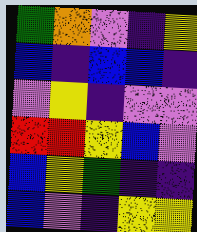[["green", "orange", "violet", "indigo", "yellow"], ["blue", "indigo", "blue", "blue", "indigo"], ["violet", "yellow", "indigo", "violet", "violet"], ["red", "red", "yellow", "blue", "violet"], ["blue", "yellow", "green", "indigo", "indigo"], ["blue", "violet", "indigo", "yellow", "yellow"]]